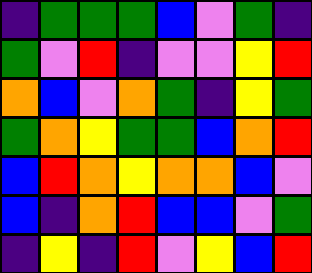[["indigo", "green", "green", "green", "blue", "violet", "green", "indigo"], ["green", "violet", "red", "indigo", "violet", "violet", "yellow", "red"], ["orange", "blue", "violet", "orange", "green", "indigo", "yellow", "green"], ["green", "orange", "yellow", "green", "green", "blue", "orange", "red"], ["blue", "red", "orange", "yellow", "orange", "orange", "blue", "violet"], ["blue", "indigo", "orange", "red", "blue", "blue", "violet", "green"], ["indigo", "yellow", "indigo", "red", "violet", "yellow", "blue", "red"]]